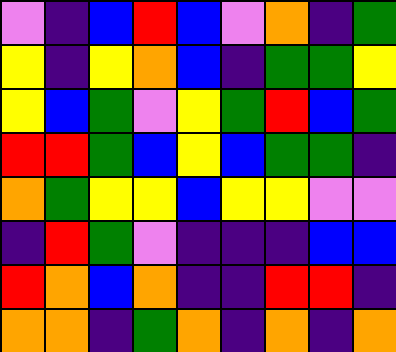[["violet", "indigo", "blue", "red", "blue", "violet", "orange", "indigo", "green"], ["yellow", "indigo", "yellow", "orange", "blue", "indigo", "green", "green", "yellow"], ["yellow", "blue", "green", "violet", "yellow", "green", "red", "blue", "green"], ["red", "red", "green", "blue", "yellow", "blue", "green", "green", "indigo"], ["orange", "green", "yellow", "yellow", "blue", "yellow", "yellow", "violet", "violet"], ["indigo", "red", "green", "violet", "indigo", "indigo", "indigo", "blue", "blue"], ["red", "orange", "blue", "orange", "indigo", "indigo", "red", "red", "indigo"], ["orange", "orange", "indigo", "green", "orange", "indigo", "orange", "indigo", "orange"]]